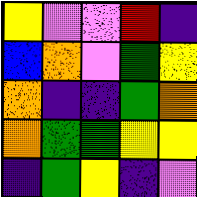[["yellow", "violet", "violet", "red", "indigo"], ["blue", "orange", "violet", "green", "yellow"], ["orange", "indigo", "indigo", "green", "orange"], ["orange", "green", "green", "yellow", "yellow"], ["indigo", "green", "yellow", "indigo", "violet"]]